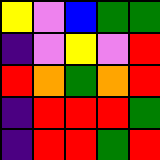[["yellow", "violet", "blue", "green", "green"], ["indigo", "violet", "yellow", "violet", "red"], ["red", "orange", "green", "orange", "red"], ["indigo", "red", "red", "red", "green"], ["indigo", "red", "red", "green", "red"]]